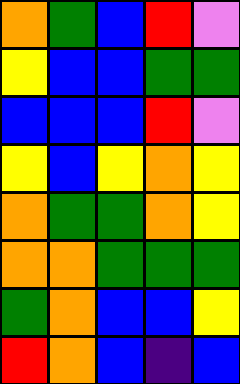[["orange", "green", "blue", "red", "violet"], ["yellow", "blue", "blue", "green", "green"], ["blue", "blue", "blue", "red", "violet"], ["yellow", "blue", "yellow", "orange", "yellow"], ["orange", "green", "green", "orange", "yellow"], ["orange", "orange", "green", "green", "green"], ["green", "orange", "blue", "blue", "yellow"], ["red", "orange", "blue", "indigo", "blue"]]